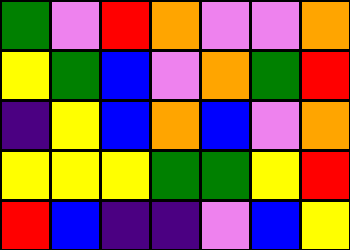[["green", "violet", "red", "orange", "violet", "violet", "orange"], ["yellow", "green", "blue", "violet", "orange", "green", "red"], ["indigo", "yellow", "blue", "orange", "blue", "violet", "orange"], ["yellow", "yellow", "yellow", "green", "green", "yellow", "red"], ["red", "blue", "indigo", "indigo", "violet", "blue", "yellow"]]